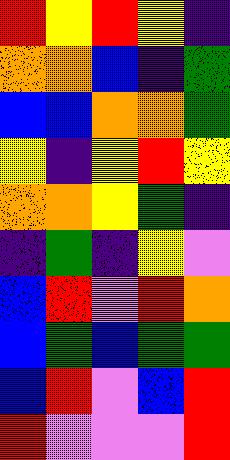[["red", "yellow", "red", "yellow", "indigo"], ["orange", "orange", "blue", "indigo", "green"], ["blue", "blue", "orange", "orange", "green"], ["yellow", "indigo", "yellow", "red", "yellow"], ["orange", "orange", "yellow", "green", "indigo"], ["indigo", "green", "indigo", "yellow", "violet"], ["blue", "red", "violet", "red", "orange"], ["blue", "green", "blue", "green", "green"], ["blue", "red", "violet", "blue", "red"], ["red", "violet", "violet", "violet", "red"]]